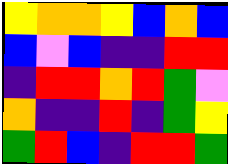[["yellow", "orange", "orange", "yellow", "blue", "orange", "blue"], ["blue", "violet", "blue", "indigo", "indigo", "red", "red"], ["indigo", "red", "red", "orange", "red", "green", "violet"], ["orange", "indigo", "indigo", "red", "indigo", "green", "yellow"], ["green", "red", "blue", "indigo", "red", "red", "green"]]